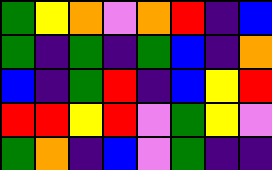[["green", "yellow", "orange", "violet", "orange", "red", "indigo", "blue"], ["green", "indigo", "green", "indigo", "green", "blue", "indigo", "orange"], ["blue", "indigo", "green", "red", "indigo", "blue", "yellow", "red"], ["red", "red", "yellow", "red", "violet", "green", "yellow", "violet"], ["green", "orange", "indigo", "blue", "violet", "green", "indigo", "indigo"]]